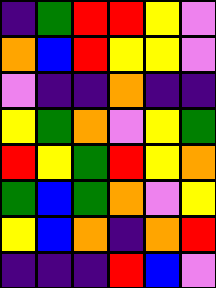[["indigo", "green", "red", "red", "yellow", "violet"], ["orange", "blue", "red", "yellow", "yellow", "violet"], ["violet", "indigo", "indigo", "orange", "indigo", "indigo"], ["yellow", "green", "orange", "violet", "yellow", "green"], ["red", "yellow", "green", "red", "yellow", "orange"], ["green", "blue", "green", "orange", "violet", "yellow"], ["yellow", "blue", "orange", "indigo", "orange", "red"], ["indigo", "indigo", "indigo", "red", "blue", "violet"]]